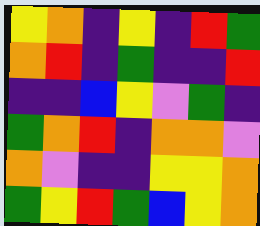[["yellow", "orange", "indigo", "yellow", "indigo", "red", "green"], ["orange", "red", "indigo", "green", "indigo", "indigo", "red"], ["indigo", "indigo", "blue", "yellow", "violet", "green", "indigo"], ["green", "orange", "red", "indigo", "orange", "orange", "violet"], ["orange", "violet", "indigo", "indigo", "yellow", "yellow", "orange"], ["green", "yellow", "red", "green", "blue", "yellow", "orange"]]